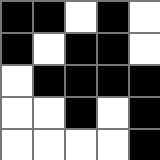[["black", "black", "white", "black", "white"], ["black", "white", "black", "black", "white"], ["white", "black", "black", "black", "black"], ["white", "white", "black", "white", "black"], ["white", "white", "white", "white", "black"]]